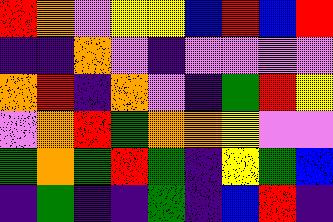[["red", "orange", "violet", "yellow", "yellow", "blue", "red", "blue", "red"], ["indigo", "indigo", "orange", "violet", "indigo", "violet", "violet", "violet", "violet"], ["orange", "red", "indigo", "orange", "violet", "indigo", "green", "red", "yellow"], ["violet", "orange", "red", "green", "orange", "orange", "yellow", "violet", "violet"], ["green", "orange", "green", "red", "green", "indigo", "yellow", "green", "blue"], ["indigo", "green", "indigo", "indigo", "green", "indigo", "blue", "red", "indigo"]]